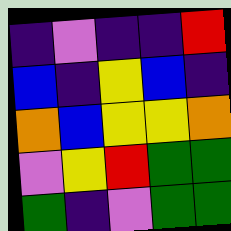[["indigo", "violet", "indigo", "indigo", "red"], ["blue", "indigo", "yellow", "blue", "indigo"], ["orange", "blue", "yellow", "yellow", "orange"], ["violet", "yellow", "red", "green", "green"], ["green", "indigo", "violet", "green", "green"]]